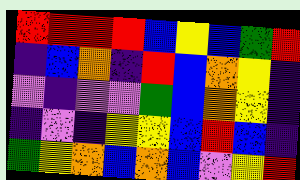[["red", "red", "red", "red", "blue", "yellow", "blue", "green", "red"], ["indigo", "blue", "orange", "indigo", "red", "blue", "orange", "yellow", "indigo"], ["violet", "indigo", "violet", "violet", "green", "blue", "orange", "yellow", "indigo"], ["indigo", "violet", "indigo", "yellow", "yellow", "blue", "red", "blue", "indigo"], ["green", "yellow", "orange", "blue", "orange", "blue", "violet", "yellow", "red"]]